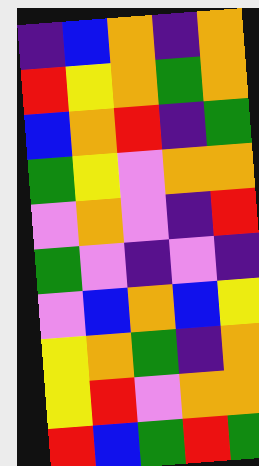[["indigo", "blue", "orange", "indigo", "orange"], ["red", "yellow", "orange", "green", "orange"], ["blue", "orange", "red", "indigo", "green"], ["green", "yellow", "violet", "orange", "orange"], ["violet", "orange", "violet", "indigo", "red"], ["green", "violet", "indigo", "violet", "indigo"], ["violet", "blue", "orange", "blue", "yellow"], ["yellow", "orange", "green", "indigo", "orange"], ["yellow", "red", "violet", "orange", "orange"], ["red", "blue", "green", "red", "green"]]